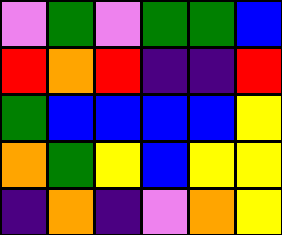[["violet", "green", "violet", "green", "green", "blue"], ["red", "orange", "red", "indigo", "indigo", "red"], ["green", "blue", "blue", "blue", "blue", "yellow"], ["orange", "green", "yellow", "blue", "yellow", "yellow"], ["indigo", "orange", "indigo", "violet", "orange", "yellow"]]